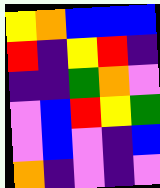[["yellow", "orange", "blue", "blue", "blue"], ["red", "indigo", "yellow", "red", "indigo"], ["indigo", "indigo", "green", "orange", "violet"], ["violet", "blue", "red", "yellow", "green"], ["violet", "blue", "violet", "indigo", "blue"], ["orange", "indigo", "violet", "indigo", "violet"]]